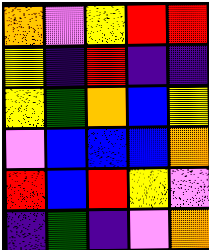[["orange", "violet", "yellow", "red", "red"], ["yellow", "indigo", "red", "indigo", "indigo"], ["yellow", "green", "orange", "blue", "yellow"], ["violet", "blue", "blue", "blue", "orange"], ["red", "blue", "red", "yellow", "violet"], ["indigo", "green", "indigo", "violet", "orange"]]